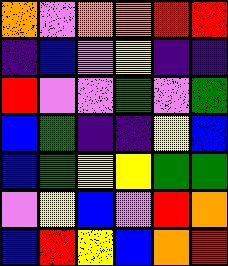[["orange", "violet", "orange", "orange", "red", "red"], ["indigo", "blue", "violet", "yellow", "indigo", "indigo"], ["red", "violet", "violet", "green", "violet", "green"], ["blue", "green", "indigo", "indigo", "yellow", "blue"], ["blue", "green", "yellow", "yellow", "green", "green"], ["violet", "yellow", "blue", "violet", "red", "orange"], ["blue", "red", "yellow", "blue", "orange", "red"]]